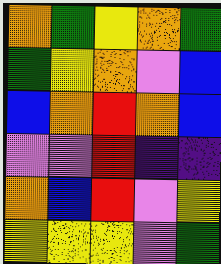[["orange", "green", "yellow", "orange", "green"], ["green", "yellow", "orange", "violet", "blue"], ["blue", "orange", "red", "orange", "blue"], ["violet", "violet", "red", "indigo", "indigo"], ["orange", "blue", "red", "violet", "yellow"], ["yellow", "yellow", "yellow", "violet", "green"]]